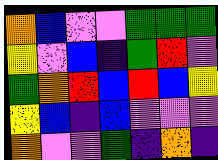[["orange", "blue", "violet", "violet", "green", "green", "green"], ["yellow", "violet", "blue", "indigo", "green", "red", "violet"], ["green", "orange", "red", "blue", "red", "blue", "yellow"], ["yellow", "blue", "indigo", "blue", "violet", "violet", "violet"], ["orange", "violet", "violet", "green", "indigo", "orange", "indigo"]]